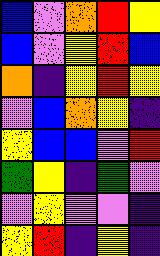[["blue", "violet", "orange", "red", "yellow"], ["blue", "violet", "yellow", "red", "blue"], ["orange", "indigo", "yellow", "red", "yellow"], ["violet", "blue", "orange", "yellow", "indigo"], ["yellow", "blue", "blue", "violet", "red"], ["green", "yellow", "indigo", "green", "violet"], ["violet", "yellow", "violet", "violet", "indigo"], ["yellow", "red", "indigo", "yellow", "indigo"]]